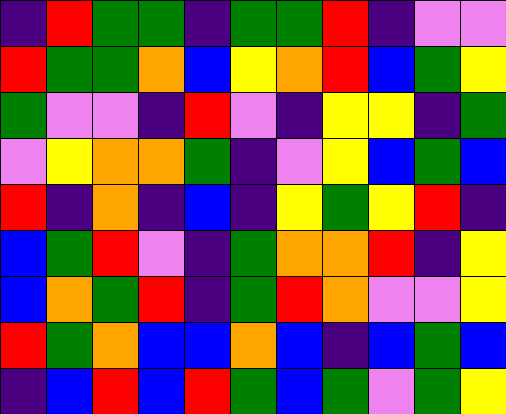[["indigo", "red", "green", "green", "indigo", "green", "green", "red", "indigo", "violet", "violet"], ["red", "green", "green", "orange", "blue", "yellow", "orange", "red", "blue", "green", "yellow"], ["green", "violet", "violet", "indigo", "red", "violet", "indigo", "yellow", "yellow", "indigo", "green"], ["violet", "yellow", "orange", "orange", "green", "indigo", "violet", "yellow", "blue", "green", "blue"], ["red", "indigo", "orange", "indigo", "blue", "indigo", "yellow", "green", "yellow", "red", "indigo"], ["blue", "green", "red", "violet", "indigo", "green", "orange", "orange", "red", "indigo", "yellow"], ["blue", "orange", "green", "red", "indigo", "green", "red", "orange", "violet", "violet", "yellow"], ["red", "green", "orange", "blue", "blue", "orange", "blue", "indigo", "blue", "green", "blue"], ["indigo", "blue", "red", "blue", "red", "green", "blue", "green", "violet", "green", "yellow"]]